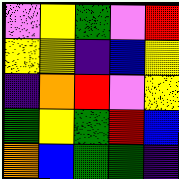[["violet", "yellow", "green", "violet", "red"], ["yellow", "yellow", "indigo", "blue", "yellow"], ["indigo", "orange", "red", "violet", "yellow"], ["green", "yellow", "green", "red", "blue"], ["orange", "blue", "green", "green", "indigo"]]